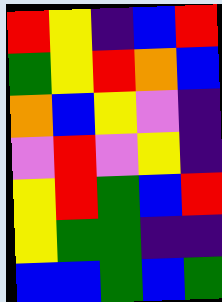[["red", "yellow", "indigo", "blue", "red"], ["green", "yellow", "red", "orange", "blue"], ["orange", "blue", "yellow", "violet", "indigo"], ["violet", "red", "violet", "yellow", "indigo"], ["yellow", "red", "green", "blue", "red"], ["yellow", "green", "green", "indigo", "indigo"], ["blue", "blue", "green", "blue", "green"]]